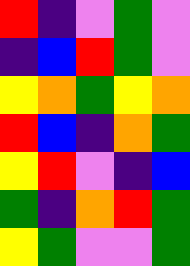[["red", "indigo", "violet", "green", "violet"], ["indigo", "blue", "red", "green", "violet"], ["yellow", "orange", "green", "yellow", "orange"], ["red", "blue", "indigo", "orange", "green"], ["yellow", "red", "violet", "indigo", "blue"], ["green", "indigo", "orange", "red", "green"], ["yellow", "green", "violet", "violet", "green"]]